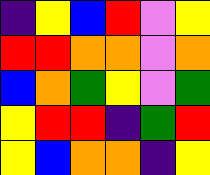[["indigo", "yellow", "blue", "red", "violet", "yellow"], ["red", "red", "orange", "orange", "violet", "orange"], ["blue", "orange", "green", "yellow", "violet", "green"], ["yellow", "red", "red", "indigo", "green", "red"], ["yellow", "blue", "orange", "orange", "indigo", "yellow"]]